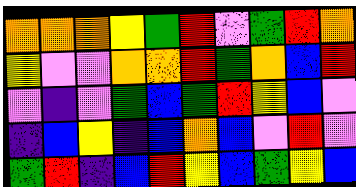[["orange", "orange", "orange", "yellow", "green", "red", "violet", "green", "red", "orange"], ["yellow", "violet", "violet", "orange", "orange", "red", "green", "orange", "blue", "red"], ["violet", "indigo", "violet", "green", "blue", "green", "red", "yellow", "blue", "violet"], ["indigo", "blue", "yellow", "indigo", "blue", "orange", "blue", "violet", "red", "violet"], ["green", "red", "indigo", "blue", "red", "yellow", "blue", "green", "yellow", "blue"]]